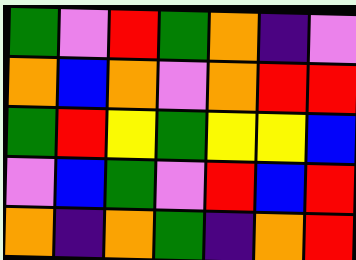[["green", "violet", "red", "green", "orange", "indigo", "violet"], ["orange", "blue", "orange", "violet", "orange", "red", "red"], ["green", "red", "yellow", "green", "yellow", "yellow", "blue"], ["violet", "blue", "green", "violet", "red", "blue", "red"], ["orange", "indigo", "orange", "green", "indigo", "orange", "red"]]